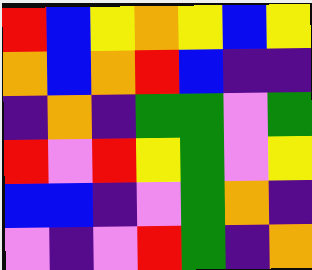[["red", "blue", "yellow", "orange", "yellow", "blue", "yellow"], ["orange", "blue", "orange", "red", "blue", "indigo", "indigo"], ["indigo", "orange", "indigo", "green", "green", "violet", "green"], ["red", "violet", "red", "yellow", "green", "violet", "yellow"], ["blue", "blue", "indigo", "violet", "green", "orange", "indigo"], ["violet", "indigo", "violet", "red", "green", "indigo", "orange"]]